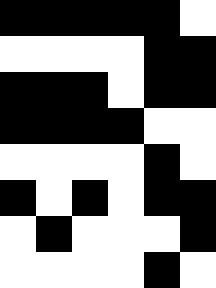[["black", "black", "black", "black", "black", "white"], ["white", "white", "white", "white", "black", "black"], ["black", "black", "black", "white", "black", "black"], ["black", "black", "black", "black", "white", "white"], ["white", "white", "white", "white", "black", "white"], ["black", "white", "black", "white", "black", "black"], ["white", "black", "white", "white", "white", "black"], ["white", "white", "white", "white", "black", "white"]]